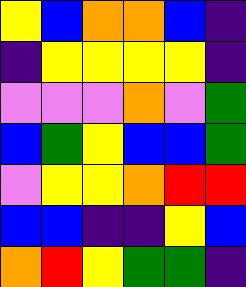[["yellow", "blue", "orange", "orange", "blue", "indigo"], ["indigo", "yellow", "yellow", "yellow", "yellow", "indigo"], ["violet", "violet", "violet", "orange", "violet", "green"], ["blue", "green", "yellow", "blue", "blue", "green"], ["violet", "yellow", "yellow", "orange", "red", "red"], ["blue", "blue", "indigo", "indigo", "yellow", "blue"], ["orange", "red", "yellow", "green", "green", "indigo"]]